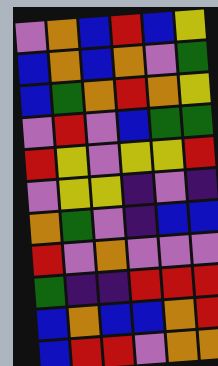[["violet", "orange", "blue", "red", "blue", "yellow"], ["blue", "orange", "blue", "orange", "violet", "green"], ["blue", "green", "orange", "red", "orange", "yellow"], ["violet", "red", "violet", "blue", "green", "green"], ["red", "yellow", "violet", "yellow", "yellow", "red"], ["violet", "yellow", "yellow", "indigo", "violet", "indigo"], ["orange", "green", "violet", "indigo", "blue", "blue"], ["red", "violet", "orange", "violet", "violet", "violet"], ["green", "indigo", "indigo", "red", "red", "red"], ["blue", "orange", "blue", "blue", "orange", "red"], ["blue", "red", "red", "violet", "orange", "orange"]]